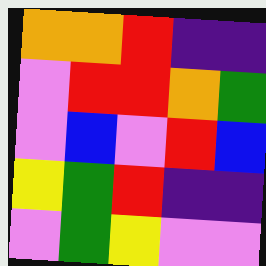[["orange", "orange", "red", "indigo", "indigo"], ["violet", "red", "red", "orange", "green"], ["violet", "blue", "violet", "red", "blue"], ["yellow", "green", "red", "indigo", "indigo"], ["violet", "green", "yellow", "violet", "violet"]]